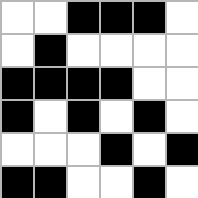[["white", "white", "black", "black", "black", "white"], ["white", "black", "white", "white", "white", "white"], ["black", "black", "black", "black", "white", "white"], ["black", "white", "black", "white", "black", "white"], ["white", "white", "white", "black", "white", "black"], ["black", "black", "white", "white", "black", "white"]]